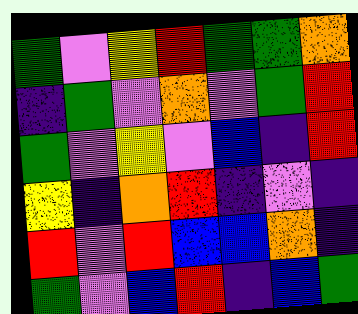[["green", "violet", "yellow", "red", "green", "green", "orange"], ["indigo", "green", "violet", "orange", "violet", "green", "red"], ["green", "violet", "yellow", "violet", "blue", "indigo", "red"], ["yellow", "indigo", "orange", "red", "indigo", "violet", "indigo"], ["red", "violet", "red", "blue", "blue", "orange", "indigo"], ["green", "violet", "blue", "red", "indigo", "blue", "green"]]